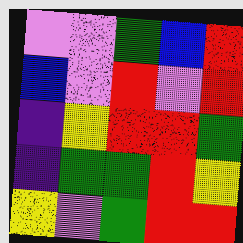[["violet", "violet", "green", "blue", "red"], ["blue", "violet", "red", "violet", "red"], ["indigo", "yellow", "red", "red", "green"], ["indigo", "green", "green", "red", "yellow"], ["yellow", "violet", "green", "red", "red"]]